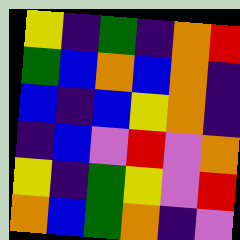[["yellow", "indigo", "green", "indigo", "orange", "red"], ["green", "blue", "orange", "blue", "orange", "indigo"], ["blue", "indigo", "blue", "yellow", "orange", "indigo"], ["indigo", "blue", "violet", "red", "violet", "orange"], ["yellow", "indigo", "green", "yellow", "violet", "red"], ["orange", "blue", "green", "orange", "indigo", "violet"]]